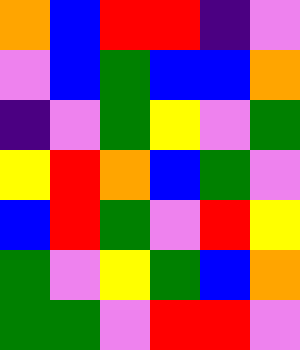[["orange", "blue", "red", "red", "indigo", "violet"], ["violet", "blue", "green", "blue", "blue", "orange"], ["indigo", "violet", "green", "yellow", "violet", "green"], ["yellow", "red", "orange", "blue", "green", "violet"], ["blue", "red", "green", "violet", "red", "yellow"], ["green", "violet", "yellow", "green", "blue", "orange"], ["green", "green", "violet", "red", "red", "violet"]]